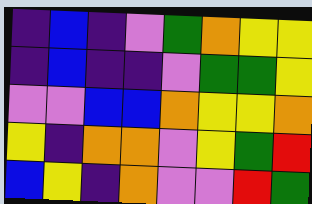[["indigo", "blue", "indigo", "violet", "green", "orange", "yellow", "yellow"], ["indigo", "blue", "indigo", "indigo", "violet", "green", "green", "yellow"], ["violet", "violet", "blue", "blue", "orange", "yellow", "yellow", "orange"], ["yellow", "indigo", "orange", "orange", "violet", "yellow", "green", "red"], ["blue", "yellow", "indigo", "orange", "violet", "violet", "red", "green"]]